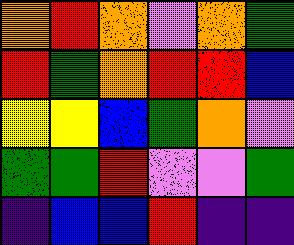[["orange", "red", "orange", "violet", "orange", "green"], ["red", "green", "orange", "red", "red", "blue"], ["yellow", "yellow", "blue", "green", "orange", "violet"], ["green", "green", "red", "violet", "violet", "green"], ["indigo", "blue", "blue", "red", "indigo", "indigo"]]